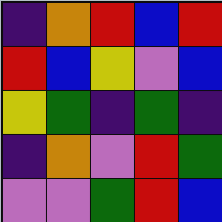[["indigo", "orange", "red", "blue", "red"], ["red", "blue", "yellow", "violet", "blue"], ["yellow", "green", "indigo", "green", "indigo"], ["indigo", "orange", "violet", "red", "green"], ["violet", "violet", "green", "red", "blue"]]